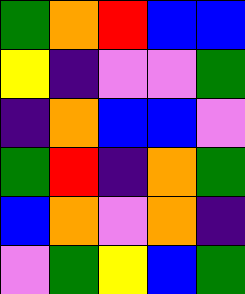[["green", "orange", "red", "blue", "blue"], ["yellow", "indigo", "violet", "violet", "green"], ["indigo", "orange", "blue", "blue", "violet"], ["green", "red", "indigo", "orange", "green"], ["blue", "orange", "violet", "orange", "indigo"], ["violet", "green", "yellow", "blue", "green"]]